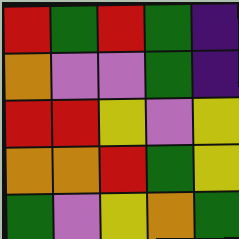[["red", "green", "red", "green", "indigo"], ["orange", "violet", "violet", "green", "indigo"], ["red", "red", "yellow", "violet", "yellow"], ["orange", "orange", "red", "green", "yellow"], ["green", "violet", "yellow", "orange", "green"]]